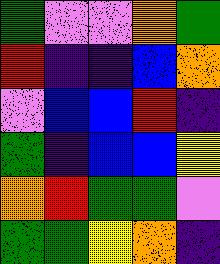[["green", "violet", "violet", "orange", "green"], ["red", "indigo", "indigo", "blue", "orange"], ["violet", "blue", "blue", "red", "indigo"], ["green", "indigo", "blue", "blue", "yellow"], ["orange", "red", "green", "green", "violet"], ["green", "green", "yellow", "orange", "indigo"]]